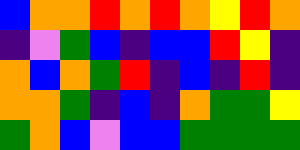[["blue", "orange", "orange", "red", "orange", "red", "orange", "yellow", "red", "orange"], ["indigo", "violet", "green", "blue", "indigo", "blue", "blue", "red", "yellow", "indigo"], ["orange", "blue", "orange", "green", "red", "indigo", "blue", "indigo", "red", "indigo"], ["orange", "orange", "green", "indigo", "blue", "indigo", "orange", "green", "green", "yellow"], ["green", "orange", "blue", "violet", "blue", "blue", "green", "green", "green", "green"]]